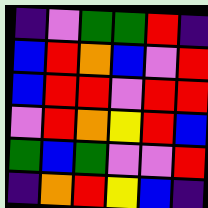[["indigo", "violet", "green", "green", "red", "indigo"], ["blue", "red", "orange", "blue", "violet", "red"], ["blue", "red", "red", "violet", "red", "red"], ["violet", "red", "orange", "yellow", "red", "blue"], ["green", "blue", "green", "violet", "violet", "red"], ["indigo", "orange", "red", "yellow", "blue", "indigo"]]